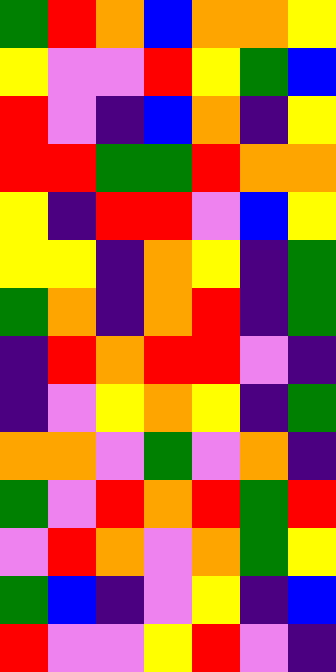[["green", "red", "orange", "blue", "orange", "orange", "yellow"], ["yellow", "violet", "violet", "red", "yellow", "green", "blue"], ["red", "violet", "indigo", "blue", "orange", "indigo", "yellow"], ["red", "red", "green", "green", "red", "orange", "orange"], ["yellow", "indigo", "red", "red", "violet", "blue", "yellow"], ["yellow", "yellow", "indigo", "orange", "yellow", "indigo", "green"], ["green", "orange", "indigo", "orange", "red", "indigo", "green"], ["indigo", "red", "orange", "red", "red", "violet", "indigo"], ["indigo", "violet", "yellow", "orange", "yellow", "indigo", "green"], ["orange", "orange", "violet", "green", "violet", "orange", "indigo"], ["green", "violet", "red", "orange", "red", "green", "red"], ["violet", "red", "orange", "violet", "orange", "green", "yellow"], ["green", "blue", "indigo", "violet", "yellow", "indigo", "blue"], ["red", "violet", "violet", "yellow", "red", "violet", "indigo"]]